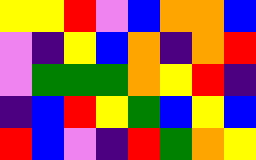[["yellow", "yellow", "red", "violet", "blue", "orange", "orange", "blue"], ["violet", "indigo", "yellow", "blue", "orange", "indigo", "orange", "red"], ["violet", "green", "green", "green", "orange", "yellow", "red", "indigo"], ["indigo", "blue", "red", "yellow", "green", "blue", "yellow", "blue"], ["red", "blue", "violet", "indigo", "red", "green", "orange", "yellow"]]